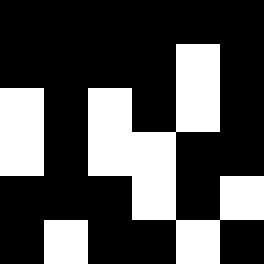[["black", "black", "black", "black", "black", "black"], ["black", "black", "black", "black", "white", "black"], ["white", "black", "white", "black", "white", "black"], ["white", "black", "white", "white", "black", "black"], ["black", "black", "black", "white", "black", "white"], ["black", "white", "black", "black", "white", "black"]]